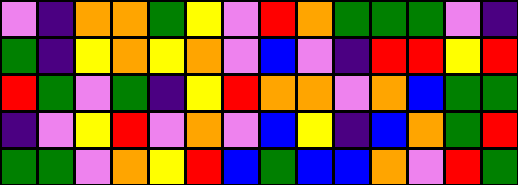[["violet", "indigo", "orange", "orange", "green", "yellow", "violet", "red", "orange", "green", "green", "green", "violet", "indigo"], ["green", "indigo", "yellow", "orange", "yellow", "orange", "violet", "blue", "violet", "indigo", "red", "red", "yellow", "red"], ["red", "green", "violet", "green", "indigo", "yellow", "red", "orange", "orange", "violet", "orange", "blue", "green", "green"], ["indigo", "violet", "yellow", "red", "violet", "orange", "violet", "blue", "yellow", "indigo", "blue", "orange", "green", "red"], ["green", "green", "violet", "orange", "yellow", "red", "blue", "green", "blue", "blue", "orange", "violet", "red", "green"]]